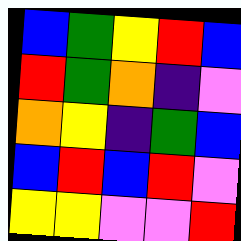[["blue", "green", "yellow", "red", "blue"], ["red", "green", "orange", "indigo", "violet"], ["orange", "yellow", "indigo", "green", "blue"], ["blue", "red", "blue", "red", "violet"], ["yellow", "yellow", "violet", "violet", "red"]]